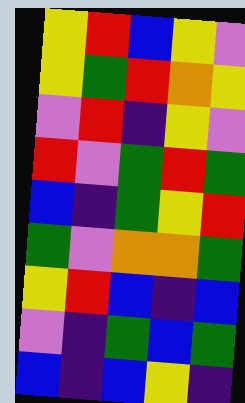[["yellow", "red", "blue", "yellow", "violet"], ["yellow", "green", "red", "orange", "yellow"], ["violet", "red", "indigo", "yellow", "violet"], ["red", "violet", "green", "red", "green"], ["blue", "indigo", "green", "yellow", "red"], ["green", "violet", "orange", "orange", "green"], ["yellow", "red", "blue", "indigo", "blue"], ["violet", "indigo", "green", "blue", "green"], ["blue", "indigo", "blue", "yellow", "indigo"]]